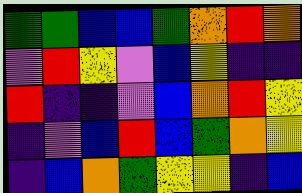[["green", "green", "blue", "blue", "green", "orange", "red", "orange"], ["violet", "red", "yellow", "violet", "blue", "yellow", "indigo", "indigo"], ["red", "indigo", "indigo", "violet", "blue", "orange", "red", "yellow"], ["indigo", "violet", "blue", "red", "blue", "green", "orange", "yellow"], ["indigo", "blue", "orange", "green", "yellow", "yellow", "indigo", "blue"]]